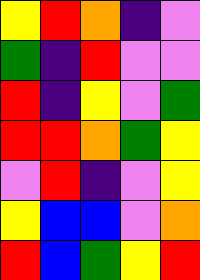[["yellow", "red", "orange", "indigo", "violet"], ["green", "indigo", "red", "violet", "violet"], ["red", "indigo", "yellow", "violet", "green"], ["red", "red", "orange", "green", "yellow"], ["violet", "red", "indigo", "violet", "yellow"], ["yellow", "blue", "blue", "violet", "orange"], ["red", "blue", "green", "yellow", "red"]]